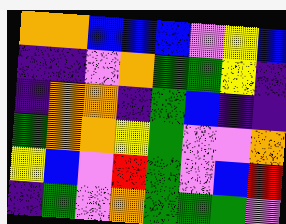[["orange", "orange", "blue", "blue", "blue", "violet", "yellow", "blue"], ["indigo", "indigo", "violet", "orange", "green", "green", "yellow", "indigo"], ["indigo", "orange", "orange", "indigo", "green", "blue", "indigo", "indigo"], ["green", "orange", "orange", "yellow", "green", "violet", "violet", "orange"], ["yellow", "blue", "violet", "red", "green", "violet", "blue", "red"], ["indigo", "green", "violet", "orange", "green", "green", "green", "violet"]]